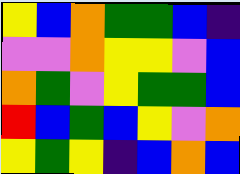[["yellow", "blue", "orange", "green", "green", "blue", "indigo"], ["violet", "violet", "orange", "yellow", "yellow", "violet", "blue"], ["orange", "green", "violet", "yellow", "green", "green", "blue"], ["red", "blue", "green", "blue", "yellow", "violet", "orange"], ["yellow", "green", "yellow", "indigo", "blue", "orange", "blue"]]